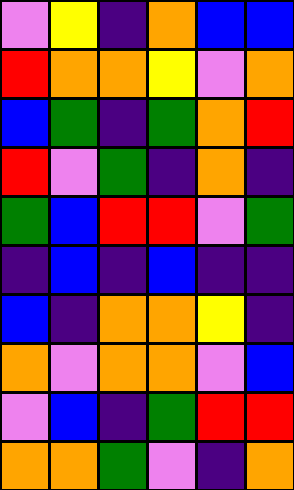[["violet", "yellow", "indigo", "orange", "blue", "blue"], ["red", "orange", "orange", "yellow", "violet", "orange"], ["blue", "green", "indigo", "green", "orange", "red"], ["red", "violet", "green", "indigo", "orange", "indigo"], ["green", "blue", "red", "red", "violet", "green"], ["indigo", "blue", "indigo", "blue", "indigo", "indigo"], ["blue", "indigo", "orange", "orange", "yellow", "indigo"], ["orange", "violet", "orange", "orange", "violet", "blue"], ["violet", "blue", "indigo", "green", "red", "red"], ["orange", "orange", "green", "violet", "indigo", "orange"]]